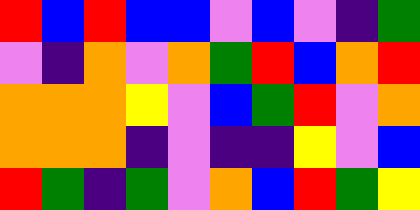[["red", "blue", "red", "blue", "blue", "violet", "blue", "violet", "indigo", "green"], ["violet", "indigo", "orange", "violet", "orange", "green", "red", "blue", "orange", "red"], ["orange", "orange", "orange", "yellow", "violet", "blue", "green", "red", "violet", "orange"], ["orange", "orange", "orange", "indigo", "violet", "indigo", "indigo", "yellow", "violet", "blue"], ["red", "green", "indigo", "green", "violet", "orange", "blue", "red", "green", "yellow"]]